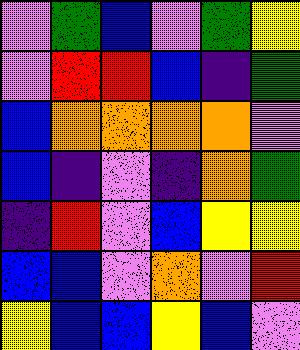[["violet", "green", "blue", "violet", "green", "yellow"], ["violet", "red", "red", "blue", "indigo", "green"], ["blue", "orange", "orange", "orange", "orange", "violet"], ["blue", "indigo", "violet", "indigo", "orange", "green"], ["indigo", "red", "violet", "blue", "yellow", "yellow"], ["blue", "blue", "violet", "orange", "violet", "red"], ["yellow", "blue", "blue", "yellow", "blue", "violet"]]